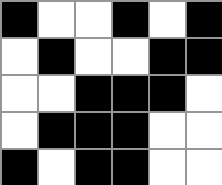[["black", "white", "white", "black", "white", "black"], ["white", "black", "white", "white", "black", "black"], ["white", "white", "black", "black", "black", "white"], ["white", "black", "black", "black", "white", "white"], ["black", "white", "black", "black", "white", "white"]]